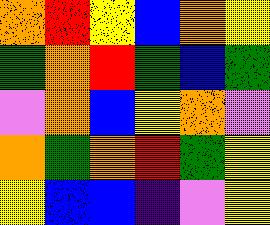[["orange", "red", "yellow", "blue", "orange", "yellow"], ["green", "orange", "red", "green", "blue", "green"], ["violet", "orange", "blue", "yellow", "orange", "violet"], ["orange", "green", "orange", "red", "green", "yellow"], ["yellow", "blue", "blue", "indigo", "violet", "yellow"]]